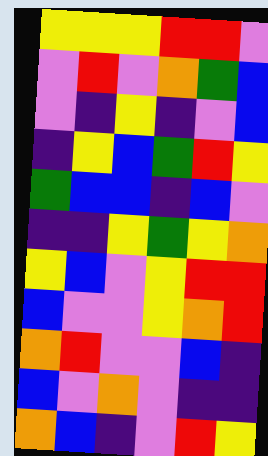[["yellow", "yellow", "yellow", "red", "red", "violet"], ["violet", "red", "violet", "orange", "green", "blue"], ["violet", "indigo", "yellow", "indigo", "violet", "blue"], ["indigo", "yellow", "blue", "green", "red", "yellow"], ["green", "blue", "blue", "indigo", "blue", "violet"], ["indigo", "indigo", "yellow", "green", "yellow", "orange"], ["yellow", "blue", "violet", "yellow", "red", "red"], ["blue", "violet", "violet", "yellow", "orange", "red"], ["orange", "red", "violet", "violet", "blue", "indigo"], ["blue", "violet", "orange", "violet", "indigo", "indigo"], ["orange", "blue", "indigo", "violet", "red", "yellow"]]